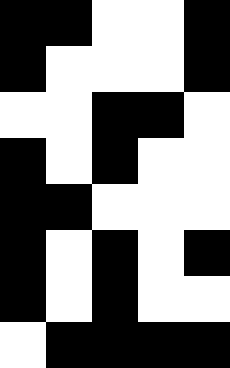[["black", "black", "white", "white", "black"], ["black", "white", "white", "white", "black"], ["white", "white", "black", "black", "white"], ["black", "white", "black", "white", "white"], ["black", "black", "white", "white", "white"], ["black", "white", "black", "white", "black"], ["black", "white", "black", "white", "white"], ["white", "black", "black", "black", "black"]]